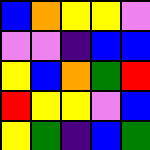[["blue", "orange", "yellow", "yellow", "violet"], ["violet", "violet", "indigo", "blue", "blue"], ["yellow", "blue", "orange", "green", "red"], ["red", "yellow", "yellow", "violet", "blue"], ["yellow", "green", "indigo", "blue", "green"]]